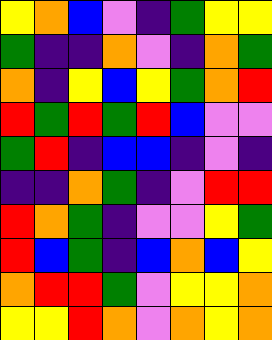[["yellow", "orange", "blue", "violet", "indigo", "green", "yellow", "yellow"], ["green", "indigo", "indigo", "orange", "violet", "indigo", "orange", "green"], ["orange", "indigo", "yellow", "blue", "yellow", "green", "orange", "red"], ["red", "green", "red", "green", "red", "blue", "violet", "violet"], ["green", "red", "indigo", "blue", "blue", "indigo", "violet", "indigo"], ["indigo", "indigo", "orange", "green", "indigo", "violet", "red", "red"], ["red", "orange", "green", "indigo", "violet", "violet", "yellow", "green"], ["red", "blue", "green", "indigo", "blue", "orange", "blue", "yellow"], ["orange", "red", "red", "green", "violet", "yellow", "yellow", "orange"], ["yellow", "yellow", "red", "orange", "violet", "orange", "yellow", "orange"]]